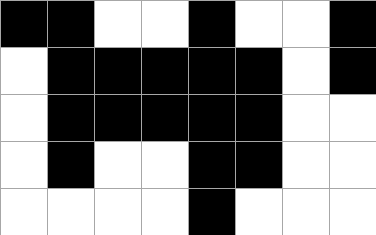[["black", "black", "white", "white", "black", "white", "white", "black"], ["white", "black", "black", "black", "black", "black", "white", "black"], ["white", "black", "black", "black", "black", "black", "white", "white"], ["white", "black", "white", "white", "black", "black", "white", "white"], ["white", "white", "white", "white", "black", "white", "white", "white"]]